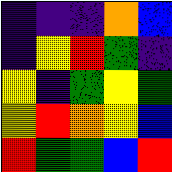[["indigo", "indigo", "indigo", "orange", "blue"], ["indigo", "yellow", "red", "green", "indigo"], ["yellow", "indigo", "green", "yellow", "green"], ["yellow", "red", "orange", "yellow", "blue"], ["red", "green", "green", "blue", "red"]]